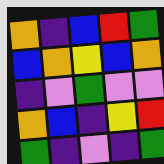[["orange", "indigo", "blue", "red", "green"], ["blue", "orange", "yellow", "blue", "orange"], ["indigo", "violet", "green", "violet", "violet"], ["orange", "blue", "indigo", "yellow", "red"], ["green", "indigo", "violet", "indigo", "green"]]